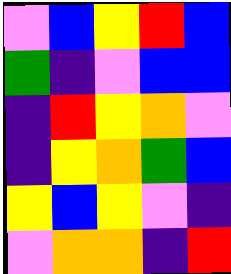[["violet", "blue", "yellow", "red", "blue"], ["green", "indigo", "violet", "blue", "blue"], ["indigo", "red", "yellow", "orange", "violet"], ["indigo", "yellow", "orange", "green", "blue"], ["yellow", "blue", "yellow", "violet", "indigo"], ["violet", "orange", "orange", "indigo", "red"]]